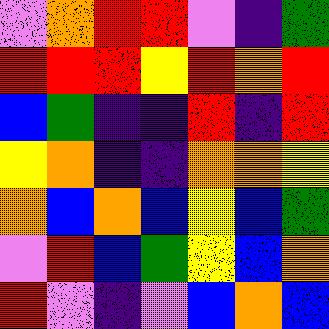[["violet", "orange", "red", "red", "violet", "indigo", "green"], ["red", "red", "red", "yellow", "red", "orange", "red"], ["blue", "green", "indigo", "indigo", "red", "indigo", "red"], ["yellow", "orange", "indigo", "indigo", "orange", "orange", "yellow"], ["orange", "blue", "orange", "blue", "yellow", "blue", "green"], ["violet", "red", "blue", "green", "yellow", "blue", "orange"], ["red", "violet", "indigo", "violet", "blue", "orange", "blue"]]